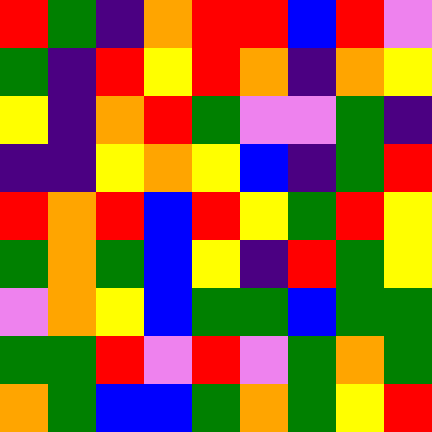[["red", "green", "indigo", "orange", "red", "red", "blue", "red", "violet"], ["green", "indigo", "red", "yellow", "red", "orange", "indigo", "orange", "yellow"], ["yellow", "indigo", "orange", "red", "green", "violet", "violet", "green", "indigo"], ["indigo", "indigo", "yellow", "orange", "yellow", "blue", "indigo", "green", "red"], ["red", "orange", "red", "blue", "red", "yellow", "green", "red", "yellow"], ["green", "orange", "green", "blue", "yellow", "indigo", "red", "green", "yellow"], ["violet", "orange", "yellow", "blue", "green", "green", "blue", "green", "green"], ["green", "green", "red", "violet", "red", "violet", "green", "orange", "green"], ["orange", "green", "blue", "blue", "green", "orange", "green", "yellow", "red"]]